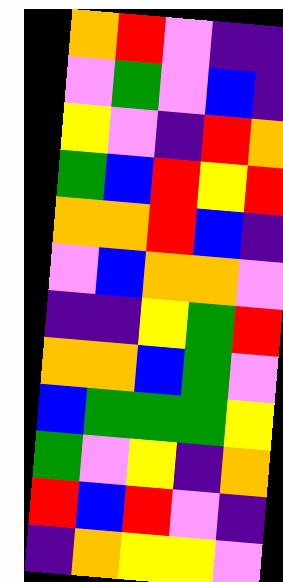[["orange", "red", "violet", "indigo", "indigo"], ["violet", "green", "violet", "blue", "indigo"], ["yellow", "violet", "indigo", "red", "orange"], ["green", "blue", "red", "yellow", "red"], ["orange", "orange", "red", "blue", "indigo"], ["violet", "blue", "orange", "orange", "violet"], ["indigo", "indigo", "yellow", "green", "red"], ["orange", "orange", "blue", "green", "violet"], ["blue", "green", "green", "green", "yellow"], ["green", "violet", "yellow", "indigo", "orange"], ["red", "blue", "red", "violet", "indigo"], ["indigo", "orange", "yellow", "yellow", "violet"]]